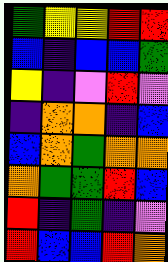[["green", "yellow", "yellow", "red", "red"], ["blue", "indigo", "blue", "blue", "green"], ["yellow", "indigo", "violet", "red", "violet"], ["indigo", "orange", "orange", "indigo", "blue"], ["blue", "orange", "green", "orange", "orange"], ["orange", "green", "green", "red", "blue"], ["red", "indigo", "green", "indigo", "violet"], ["red", "blue", "blue", "red", "orange"]]